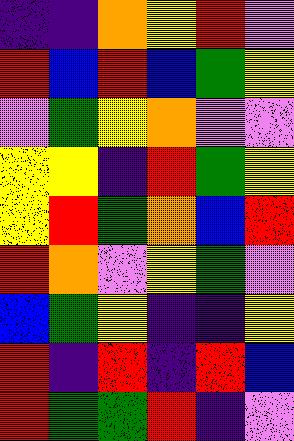[["indigo", "indigo", "orange", "yellow", "red", "violet"], ["red", "blue", "red", "blue", "green", "yellow"], ["violet", "green", "yellow", "orange", "violet", "violet"], ["yellow", "yellow", "indigo", "red", "green", "yellow"], ["yellow", "red", "green", "orange", "blue", "red"], ["red", "orange", "violet", "yellow", "green", "violet"], ["blue", "green", "yellow", "indigo", "indigo", "yellow"], ["red", "indigo", "red", "indigo", "red", "blue"], ["red", "green", "green", "red", "indigo", "violet"]]